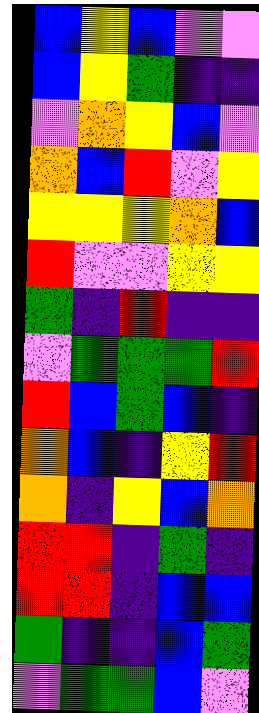[["blue", "yellow", "blue", "violet", "violet"], ["blue", "yellow", "green", "indigo", "indigo"], ["violet", "orange", "yellow", "blue", "violet"], ["orange", "blue", "red", "violet", "yellow"], ["yellow", "yellow", "yellow", "orange", "blue"], ["red", "violet", "violet", "yellow", "yellow"], ["green", "indigo", "red", "indigo", "indigo"], ["violet", "green", "green", "green", "red"], ["red", "blue", "green", "blue", "indigo"], ["orange", "blue", "indigo", "yellow", "red"], ["orange", "indigo", "yellow", "blue", "orange"], ["red", "red", "indigo", "green", "indigo"], ["red", "red", "indigo", "blue", "blue"], ["green", "indigo", "indigo", "blue", "green"], ["violet", "green", "green", "blue", "violet"]]